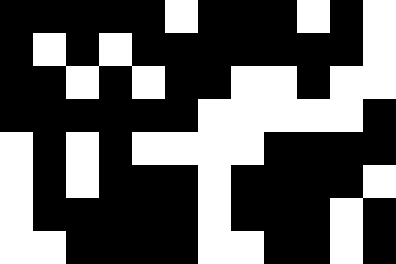[["black", "black", "black", "black", "black", "white", "black", "black", "black", "white", "black", "white"], ["black", "white", "black", "white", "black", "black", "black", "black", "black", "black", "black", "white"], ["black", "black", "white", "black", "white", "black", "black", "white", "white", "black", "white", "white"], ["black", "black", "black", "black", "black", "black", "white", "white", "white", "white", "white", "black"], ["white", "black", "white", "black", "white", "white", "white", "white", "black", "black", "black", "black"], ["white", "black", "white", "black", "black", "black", "white", "black", "black", "black", "black", "white"], ["white", "black", "black", "black", "black", "black", "white", "black", "black", "black", "white", "black"], ["white", "white", "black", "black", "black", "black", "white", "white", "black", "black", "white", "black"]]